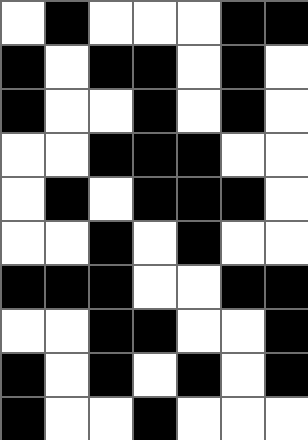[["white", "black", "white", "white", "white", "black", "black"], ["black", "white", "black", "black", "white", "black", "white"], ["black", "white", "white", "black", "white", "black", "white"], ["white", "white", "black", "black", "black", "white", "white"], ["white", "black", "white", "black", "black", "black", "white"], ["white", "white", "black", "white", "black", "white", "white"], ["black", "black", "black", "white", "white", "black", "black"], ["white", "white", "black", "black", "white", "white", "black"], ["black", "white", "black", "white", "black", "white", "black"], ["black", "white", "white", "black", "white", "white", "white"]]